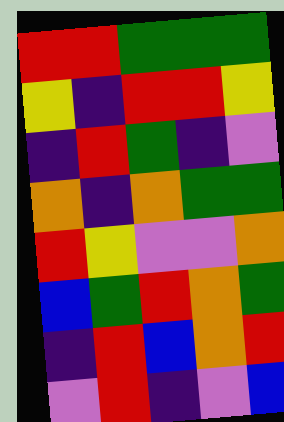[["red", "red", "green", "green", "green"], ["yellow", "indigo", "red", "red", "yellow"], ["indigo", "red", "green", "indigo", "violet"], ["orange", "indigo", "orange", "green", "green"], ["red", "yellow", "violet", "violet", "orange"], ["blue", "green", "red", "orange", "green"], ["indigo", "red", "blue", "orange", "red"], ["violet", "red", "indigo", "violet", "blue"]]